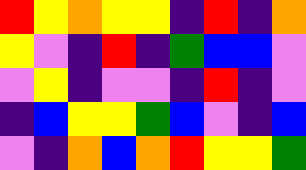[["red", "yellow", "orange", "yellow", "yellow", "indigo", "red", "indigo", "orange"], ["yellow", "violet", "indigo", "red", "indigo", "green", "blue", "blue", "violet"], ["violet", "yellow", "indigo", "violet", "violet", "indigo", "red", "indigo", "violet"], ["indigo", "blue", "yellow", "yellow", "green", "blue", "violet", "indigo", "blue"], ["violet", "indigo", "orange", "blue", "orange", "red", "yellow", "yellow", "green"]]